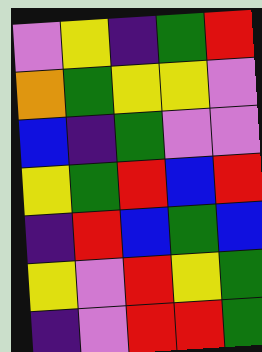[["violet", "yellow", "indigo", "green", "red"], ["orange", "green", "yellow", "yellow", "violet"], ["blue", "indigo", "green", "violet", "violet"], ["yellow", "green", "red", "blue", "red"], ["indigo", "red", "blue", "green", "blue"], ["yellow", "violet", "red", "yellow", "green"], ["indigo", "violet", "red", "red", "green"]]